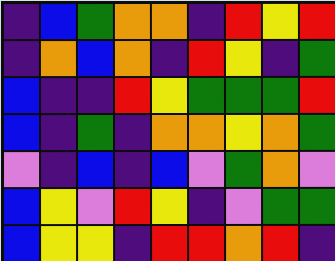[["indigo", "blue", "green", "orange", "orange", "indigo", "red", "yellow", "red"], ["indigo", "orange", "blue", "orange", "indigo", "red", "yellow", "indigo", "green"], ["blue", "indigo", "indigo", "red", "yellow", "green", "green", "green", "red"], ["blue", "indigo", "green", "indigo", "orange", "orange", "yellow", "orange", "green"], ["violet", "indigo", "blue", "indigo", "blue", "violet", "green", "orange", "violet"], ["blue", "yellow", "violet", "red", "yellow", "indigo", "violet", "green", "green"], ["blue", "yellow", "yellow", "indigo", "red", "red", "orange", "red", "indigo"]]